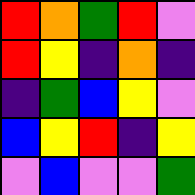[["red", "orange", "green", "red", "violet"], ["red", "yellow", "indigo", "orange", "indigo"], ["indigo", "green", "blue", "yellow", "violet"], ["blue", "yellow", "red", "indigo", "yellow"], ["violet", "blue", "violet", "violet", "green"]]